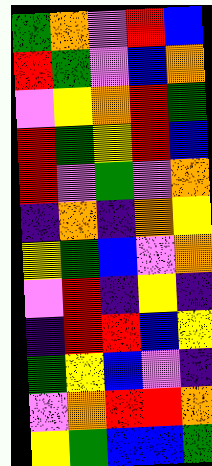[["green", "orange", "violet", "red", "blue"], ["red", "green", "violet", "blue", "orange"], ["violet", "yellow", "orange", "red", "green"], ["red", "green", "yellow", "red", "blue"], ["red", "violet", "green", "violet", "orange"], ["indigo", "orange", "indigo", "orange", "yellow"], ["yellow", "green", "blue", "violet", "orange"], ["violet", "red", "indigo", "yellow", "indigo"], ["indigo", "red", "red", "blue", "yellow"], ["green", "yellow", "blue", "violet", "indigo"], ["violet", "orange", "red", "red", "orange"], ["yellow", "green", "blue", "blue", "green"]]